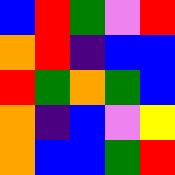[["blue", "red", "green", "violet", "red"], ["orange", "red", "indigo", "blue", "blue"], ["red", "green", "orange", "green", "blue"], ["orange", "indigo", "blue", "violet", "yellow"], ["orange", "blue", "blue", "green", "red"]]